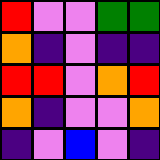[["red", "violet", "violet", "green", "green"], ["orange", "indigo", "violet", "indigo", "indigo"], ["red", "red", "violet", "orange", "red"], ["orange", "indigo", "violet", "violet", "orange"], ["indigo", "violet", "blue", "violet", "indigo"]]